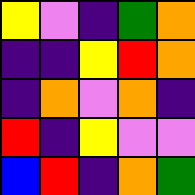[["yellow", "violet", "indigo", "green", "orange"], ["indigo", "indigo", "yellow", "red", "orange"], ["indigo", "orange", "violet", "orange", "indigo"], ["red", "indigo", "yellow", "violet", "violet"], ["blue", "red", "indigo", "orange", "green"]]